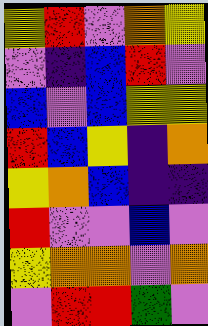[["yellow", "red", "violet", "orange", "yellow"], ["violet", "indigo", "blue", "red", "violet"], ["blue", "violet", "blue", "yellow", "yellow"], ["red", "blue", "yellow", "indigo", "orange"], ["yellow", "orange", "blue", "indigo", "indigo"], ["red", "violet", "violet", "blue", "violet"], ["yellow", "orange", "orange", "violet", "orange"], ["violet", "red", "red", "green", "violet"]]